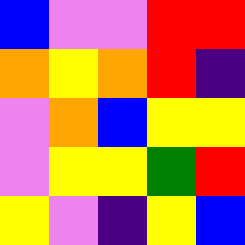[["blue", "violet", "violet", "red", "red"], ["orange", "yellow", "orange", "red", "indigo"], ["violet", "orange", "blue", "yellow", "yellow"], ["violet", "yellow", "yellow", "green", "red"], ["yellow", "violet", "indigo", "yellow", "blue"]]